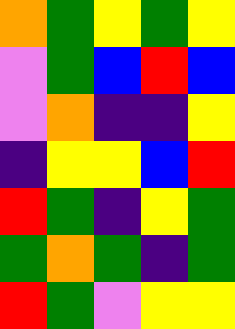[["orange", "green", "yellow", "green", "yellow"], ["violet", "green", "blue", "red", "blue"], ["violet", "orange", "indigo", "indigo", "yellow"], ["indigo", "yellow", "yellow", "blue", "red"], ["red", "green", "indigo", "yellow", "green"], ["green", "orange", "green", "indigo", "green"], ["red", "green", "violet", "yellow", "yellow"]]